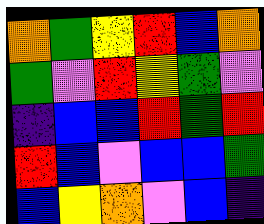[["orange", "green", "yellow", "red", "blue", "orange"], ["green", "violet", "red", "yellow", "green", "violet"], ["indigo", "blue", "blue", "red", "green", "red"], ["red", "blue", "violet", "blue", "blue", "green"], ["blue", "yellow", "orange", "violet", "blue", "indigo"]]